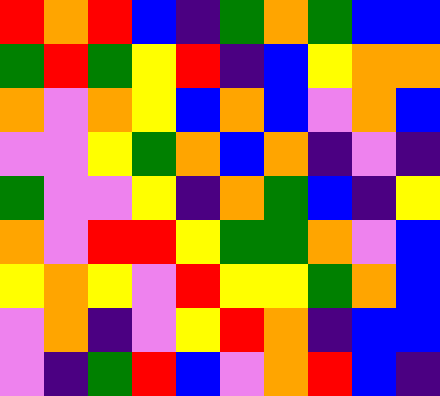[["red", "orange", "red", "blue", "indigo", "green", "orange", "green", "blue", "blue"], ["green", "red", "green", "yellow", "red", "indigo", "blue", "yellow", "orange", "orange"], ["orange", "violet", "orange", "yellow", "blue", "orange", "blue", "violet", "orange", "blue"], ["violet", "violet", "yellow", "green", "orange", "blue", "orange", "indigo", "violet", "indigo"], ["green", "violet", "violet", "yellow", "indigo", "orange", "green", "blue", "indigo", "yellow"], ["orange", "violet", "red", "red", "yellow", "green", "green", "orange", "violet", "blue"], ["yellow", "orange", "yellow", "violet", "red", "yellow", "yellow", "green", "orange", "blue"], ["violet", "orange", "indigo", "violet", "yellow", "red", "orange", "indigo", "blue", "blue"], ["violet", "indigo", "green", "red", "blue", "violet", "orange", "red", "blue", "indigo"]]